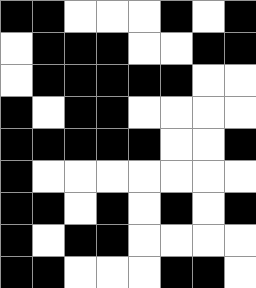[["black", "black", "white", "white", "white", "black", "white", "black"], ["white", "black", "black", "black", "white", "white", "black", "black"], ["white", "black", "black", "black", "black", "black", "white", "white"], ["black", "white", "black", "black", "white", "white", "white", "white"], ["black", "black", "black", "black", "black", "white", "white", "black"], ["black", "white", "white", "white", "white", "white", "white", "white"], ["black", "black", "white", "black", "white", "black", "white", "black"], ["black", "white", "black", "black", "white", "white", "white", "white"], ["black", "black", "white", "white", "white", "black", "black", "white"]]